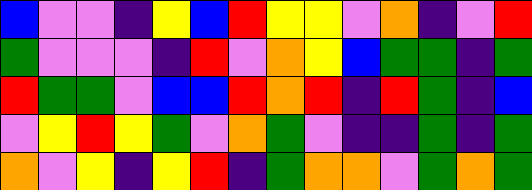[["blue", "violet", "violet", "indigo", "yellow", "blue", "red", "yellow", "yellow", "violet", "orange", "indigo", "violet", "red"], ["green", "violet", "violet", "violet", "indigo", "red", "violet", "orange", "yellow", "blue", "green", "green", "indigo", "green"], ["red", "green", "green", "violet", "blue", "blue", "red", "orange", "red", "indigo", "red", "green", "indigo", "blue"], ["violet", "yellow", "red", "yellow", "green", "violet", "orange", "green", "violet", "indigo", "indigo", "green", "indigo", "green"], ["orange", "violet", "yellow", "indigo", "yellow", "red", "indigo", "green", "orange", "orange", "violet", "green", "orange", "green"]]